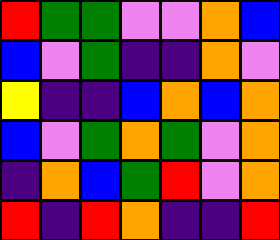[["red", "green", "green", "violet", "violet", "orange", "blue"], ["blue", "violet", "green", "indigo", "indigo", "orange", "violet"], ["yellow", "indigo", "indigo", "blue", "orange", "blue", "orange"], ["blue", "violet", "green", "orange", "green", "violet", "orange"], ["indigo", "orange", "blue", "green", "red", "violet", "orange"], ["red", "indigo", "red", "orange", "indigo", "indigo", "red"]]